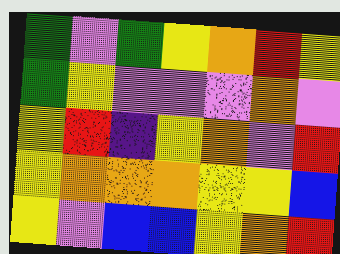[["green", "violet", "green", "yellow", "orange", "red", "yellow"], ["green", "yellow", "violet", "violet", "violet", "orange", "violet"], ["yellow", "red", "indigo", "yellow", "orange", "violet", "red"], ["yellow", "orange", "orange", "orange", "yellow", "yellow", "blue"], ["yellow", "violet", "blue", "blue", "yellow", "orange", "red"]]